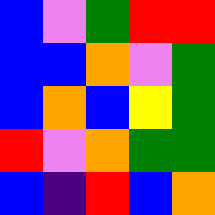[["blue", "violet", "green", "red", "red"], ["blue", "blue", "orange", "violet", "green"], ["blue", "orange", "blue", "yellow", "green"], ["red", "violet", "orange", "green", "green"], ["blue", "indigo", "red", "blue", "orange"]]